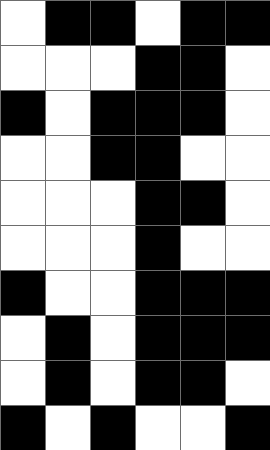[["white", "black", "black", "white", "black", "black"], ["white", "white", "white", "black", "black", "white"], ["black", "white", "black", "black", "black", "white"], ["white", "white", "black", "black", "white", "white"], ["white", "white", "white", "black", "black", "white"], ["white", "white", "white", "black", "white", "white"], ["black", "white", "white", "black", "black", "black"], ["white", "black", "white", "black", "black", "black"], ["white", "black", "white", "black", "black", "white"], ["black", "white", "black", "white", "white", "black"]]